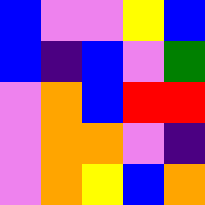[["blue", "violet", "violet", "yellow", "blue"], ["blue", "indigo", "blue", "violet", "green"], ["violet", "orange", "blue", "red", "red"], ["violet", "orange", "orange", "violet", "indigo"], ["violet", "orange", "yellow", "blue", "orange"]]